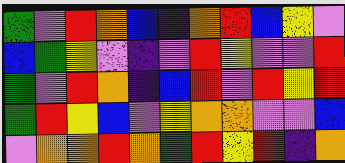[["green", "violet", "red", "orange", "blue", "indigo", "orange", "red", "blue", "yellow", "violet"], ["blue", "green", "yellow", "violet", "indigo", "violet", "red", "yellow", "violet", "violet", "red"], ["green", "violet", "red", "orange", "indigo", "blue", "red", "violet", "red", "yellow", "red"], ["green", "red", "yellow", "blue", "violet", "yellow", "orange", "orange", "violet", "violet", "blue"], ["violet", "orange", "orange", "red", "orange", "green", "red", "yellow", "red", "indigo", "orange"]]